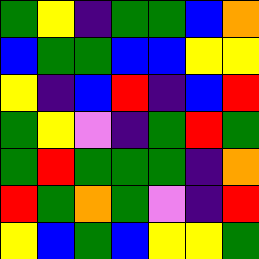[["green", "yellow", "indigo", "green", "green", "blue", "orange"], ["blue", "green", "green", "blue", "blue", "yellow", "yellow"], ["yellow", "indigo", "blue", "red", "indigo", "blue", "red"], ["green", "yellow", "violet", "indigo", "green", "red", "green"], ["green", "red", "green", "green", "green", "indigo", "orange"], ["red", "green", "orange", "green", "violet", "indigo", "red"], ["yellow", "blue", "green", "blue", "yellow", "yellow", "green"]]